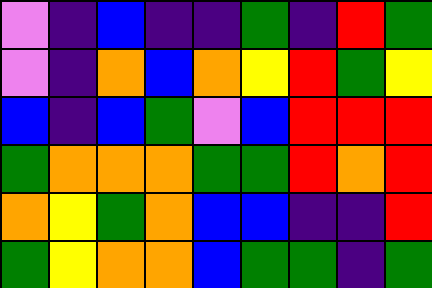[["violet", "indigo", "blue", "indigo", "indigo", "green", "indigo", "red", "green"], ["violet", "indigo", "orange", "blue", "orange", "yellow", "red", "green", "yellow"], ["blue", "indigo", "blue", "green", "violet", "blue", "red", "red", "red"], ["green", "orange", "orange", "orange", "green", "green", "red", "orange", "red"], ["orange", "yellow", "green", "orange", "blue", "blue", "indigo", "indigo", "red"], ["green", "yellow", "orange", "orange", "blue", "green", "green", "indigo", "green"]]